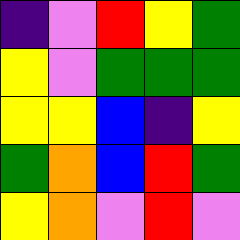[["indigo", "violet", "red", "yellow", "green"], ["yellow", "violet", "green", "green", "green"], ["yellow", "yellow", "blue", "indigo", "yellow"], ["green", "orange", "blue", "red", "green"], ["yellow", "orange", "violet", "red", "violet"]]